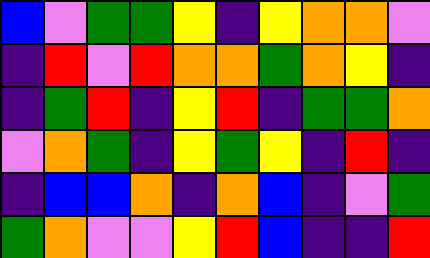[["blue", "violet", "green", "green", "yellow", "indigo", "yellow", "orange", "orange", "violet"], ["indigo", "red", "violet", "red", "orange", "orange", "green", "orange", "yellow", "indigo"], ["indigo", "green", "red", "indigo", "yellow", "red", "indigo", "green", "green", "orange"], ["violet", "orange", "green", "indigo", "yellow", "green", "yellow", "indigo", "red", "indigo"], ["indigo", "blue", "blue", "orange", "indigo", "orange", "blue", "indigo", "violet", "green"], ["green", "orange", "violet", "violet", "yellow", "red", "blue", "indigo", "indigo", "red"]]